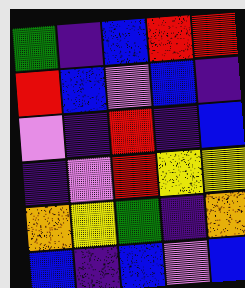[["green", "indigo", "blue", "red", "red"], ["red", "blue", "violet", "blue", "indigo"], ["violet", "indigo", "red", "indigo", "blue"], ["indigo", "violet", "red", "yellow", "yellow"], ["orange", "yellow", "green", "indigo", "orange"], ["blue", "indigo", "blue", "violet", "blue"]]